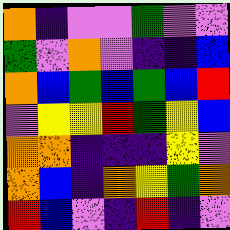[["orange", "indigo", "violet", "violet", "green", "violet", "violet"], ["green", "violet", "orange", "violet", "indigo", "indigo", "blue"], ["orange", "blue", "green", "blue", "green", "blue", "red"], ["violet", "yellow", "yellow", "red", "green", "yellow", "blue"], ["orange", "orange", "indigo", "indigo", "indigo", "yellow", "violet"], ["orange", "blue", "indigo", "orange", "yellow", "green", "orange"], ["red", "blue", "violet", "indigo", "red", "indigo", "violet"]]